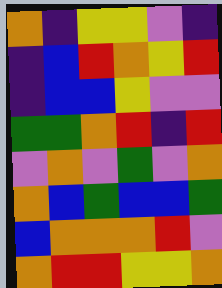[["orange", "indigo", "yellow", "yellow", "violet", "indigo"], ["indigo", "blue", "red", "orange", "yellow", "red"], ["indigo", "blue", "blue", "yellow", "violet", "violet"], ["green", "green", "orange", "red", "indigo", "red"], ["violet", "orange", "violet", "green", "violet", "orange"], ["orange", "blue", "green", "blue", "blue", "green"], ["blue", "orange", "orange", "orange", "red", "violet"], ["orange", "red", "red", "yellow", "yellow", "orange"]]